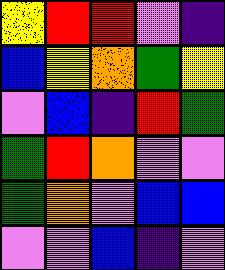[["yellow", "red", "red", "violet", "indigo"], ["blue", "yellow", "orange", "green", "yellow"], ["violet", "blue", "indigo", "red", "green"], ["green", "red", "orange", "violet", "violet"], ["green", "orange", "violet", "blue", "blue"], ["violet", "violet", "blue", "indigo", "violet"]]